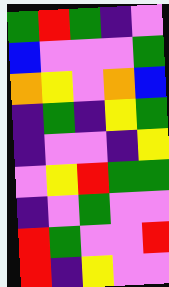[["green", "red", "green", "indigo", "violet"], ["blue", "violet", "violet", "violet", "green"], ["orange", "yellow", "violet", "orange", "blue"], ["indigo", "green", "indigo", "yellow", "green"], ["indigo", "violet", "violet", "indigo", "yellow"], ["violet", "yellow", "red", "green", "green"], ["indigo", "violet", "green", "violet", "violet"], ["red", "green", "violet", "violet", "red"], ["red", "indigo", "yellow", "violet", "violet"]]